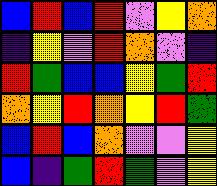[["blue", "red", "blue", "red", "violet", "yellow", "orange"], ["indigo", "yellow", "violet", "red", "orange", "violet", "indigo"], ["red", "green", "blue", "blue", "yellow", "green", "red"], ["orange", "yellow", "red", "orange", "yellow", "red", "green"], ["blue", "red", "blue", "orange", "violet", "violet", "yellow"], ["blue", "indigo", "green", "red", "green", "violet", "yellow"]]